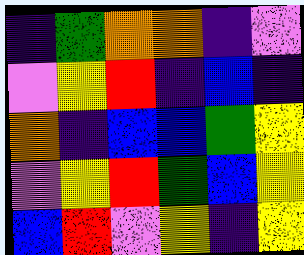[["indigo", "green", "orange", "orange", "indigo", "violet"], ["violet", "yellow", "red", "indigo", "blue", "indigo"], ["orange", "indigo", "blue", "blue", "green", "yellow"], ["violet", "yellow", "red", "green", "blue", "yellow"], ["blue", "red", "violet", "yellow", "indigo", "yellow"]]